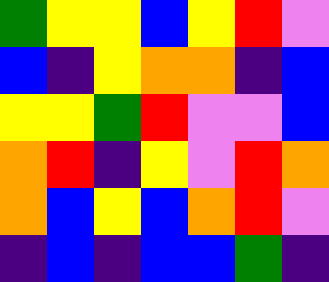[["green", "yellow", "yellow", "blue", "yellow", "red", "violet"], ["blue", "indigo", "yellow", "orange", "orange", "indigo", "blue"], ["yellow", "yellow", "green", "red", "violet", "violet", "blue"], ["orange", "red", "indigo", "yellow", "violet", "red", "orange"], ["orange", "blue", "yellow", "blue", "orange", "red", "violet"], ["indigo", "blue", "indigo", "blue", "blue", "green", "indigo"]]